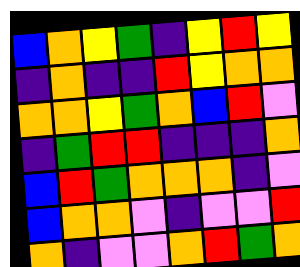[["blue", "orange", "yellow", "green", "indigo", "yellow", "red", "yellow"], ["indigo", "orange", "indigo", "indigo", "red", "yellow", "orange", "orange"], ["orange", "orange", "yellow", "green", "orange", "blue", "red", "violet"], ["indigo", "green", "red", "red", "indigo", "indigo", "indigo", "orange"], ["blue", "red", "green", "orange", "orange", "orange", "indigo", "violet"], ["blue", "orange", "orange", "violet", "indigo", "violet", "violet", "red"], ["orange", "indigo", "violet", "violet", "orange", "red", "green", "orange"]]